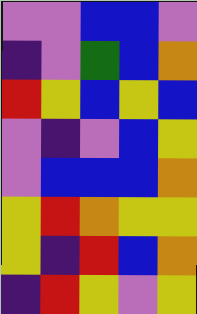[["violet", "violet", "blue", "blue", "violet"], ["indigo", "violet", "green", "blue", "orange"], ["red", "yellow", "blue", "yellow", "blue"], ["violet", "indigo", "violet", "blue", "yellow"], ["violet", "blue", "blue", "blue", "orange"], ["yellow", "red", "orange", "yellow", "yellow"], ["yellow", "indigo", "red", "blue", "orange"], ["indigo", "red", "yellow", "violet", "yellow"]]